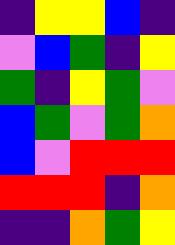[["indigo", "yellow", "yellow", "blue", "indigo"], ["violet", "blue", "green", "indigo", "yellow"], ["green", "indigo", "yellow", "green", "violet"], ["blue", "green", "violet", "green", "orange"], ["blue", "violet", "red", "red", "red"], ["red", "red", "red", "indigo", "orange"], ["indigo", "indigo", "orange", "green", "yellow"]]